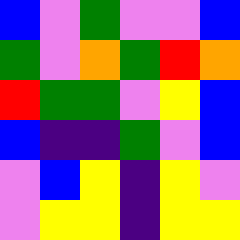[["blue", "violet", "green", "violet", "violet", "blue"], ["green", "violet", "orange", "green", "red", "orange"], ["red", "green", "green", "violet", "yellow", "blue"], ["blue", "indigo", "indigo", "green", "violet", "blue"], ["violet", "blue", "yellow", "indigo", "yellow", "violet"], ["violet", "yellow", "yellow", "indigo", "yellow", "yellow"]]